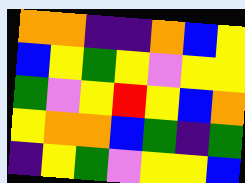[["orange", "orange", "indigo", "indigo", "orange", "blue", "yellow"], ["blue", "yellow", "green", "yellow", "violet", "yellow", "yellow"], ["green", "violet", "yellow", "red", "yellow", "blue", "orange"], ["yellow", "orange", "orange", "blue", "green", "indigo", "green"], ["indigo", "yellow", "green", "violet", "yellow", "yellow", "blue"]]